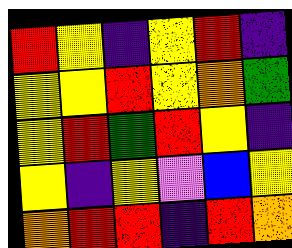[["red", "yellow", "indigo", "yellow", "red", "indigo"], ["yellow", "yellow", "red", "yellow", "orange", "green"], ["yellow", "red", "green", "red", "yellow", "indigo"], ["yellow", "indigo", "yellow", "violet", "blue", "yellow"], ["orange", "red", "red", "indigo", "red", "orange"]]